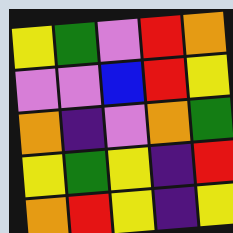[["yellow", "green", "violet", "red", "orange"], ["violet", "violet", "blue", "red", "yellow"], ["orange", "indigo", "violet", "orange", "green"], ["yellow", "green", "yellow", "indigo", "red"], ["orange", "red", "yellow", "indigo", "yellow"]]